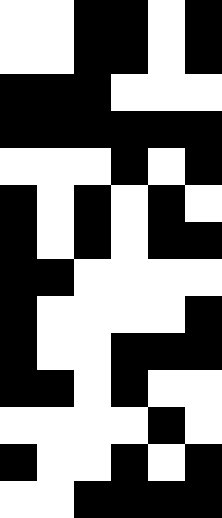[["white", "white", "black", "black", "white", "black"], ["white", "white", "black", "black", "white", "black"], ["black", "black", "black", "white", "white", "white"], ["black", "black", "black", "black", "black", "black"], ["white", "white", "white", "black", "white", "black"], ["black", "white", "black", "white", "black", "white"], ["black", "white", "black", "white", "black", "black"], ["black", "black", "white", "white", "white", "white"], ["black", "white", "white", "white", "white", "black"], ["black", "white", "white", "black", "black", "black"], ["black", "black", "white", "black", "white", "white"], ["white", "white", "white", "white", "black", "white"], ["black", "white", "white", "black", "white", "black"], ["white", "white", "black", "black", "black", "black"]]